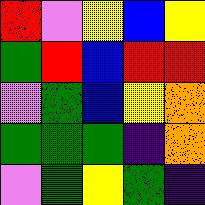[["red", "violet", "yellow", "blue", "yellow"], ["green", "red", "blue", "red", "red"], ["violet", "green", "blue", "yellow", "orange"], ["green", "green", "green", "indigo", "orange"], ["violet", "green", "yellow", "green", "indigo"]]